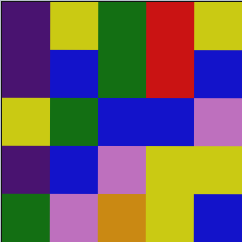[["indigo", "yellow", "green", "red", "yellow"], ["indigo", "blue", "green", "red", "blue"], ["yellow", "green", "blue", "blue", "violet"], ["indigo", "blue", "violet", "yellow", "yellow"], ["green", "violet", "orange", "yellow", "blue"]]